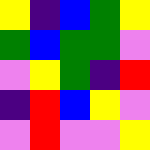[["yellow", "indigo", "blue", "green", "yellow"], ["green", "blue", "green", "green", "violet"], ["violet", "yellow", "green", "indigo", "red"], ["indigo", "red", "blue", "yellow", "violet"], ["violet", "red", "violet", "violet", "yellow"]]